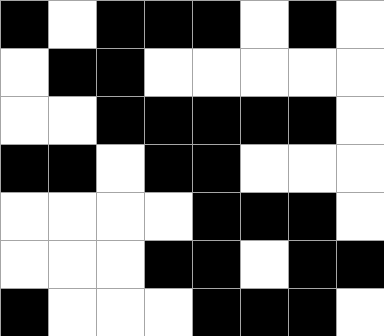[["black", "white", "black", "black", "black", "white", "black", "white"], ["white", "black", "black", "white", "white", "white", "white", "white"], ["white", "white", "black", "black", "black", "black", "black", "white"], ["black", "black", "white", "black", "black", "white", "white", "white"], ["white", "white", "white", "white", "black", "black", "black", "white"], ["white", "white", "white", "black", "black", "white", "black", "black"], ["black", "white", "white", "white", "black", "black", "black", "white"]]